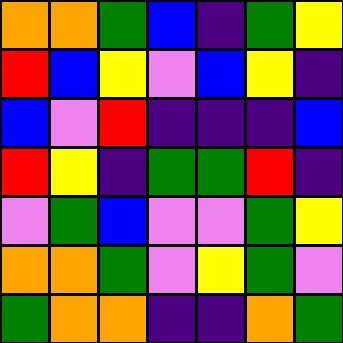[["orange", "orange", "green", "blue", "indigo", "green", "yellow"], ["red", "blue", "yellow", "violet", "blue", "yellow", "indigo"], ["blue", "violet", "red", "indigo", "indigo", "indigo", "blue"], ["red", "yellow", "indigo", "green", "green", "red", "indigo"], ["violet", "green", "blue", "violet", "violet", "green", "yellow"], ["orange", "orange", "green", "violet", "yellow", "green", "violet"], ["green", "orange", "orange", "indigo", "indigo", "orange", "green"]]